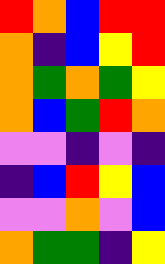[["red", "orange", "blue", "red", "red"], ["orange", "indigo", "blue", "yellow", "red"], ["orange", "green", "orange", "green", "yellow"], ["orange", "blue", "green", "red", "orange"], ["violet", "violet", "indigo", "violet", "indigo"], ["indigo", "blue", "red", "yellow", "blue"], ["violet", "violet", "orange", "violet", "blue"], ["orange", "green", "green", "indigo", "yellow"]]